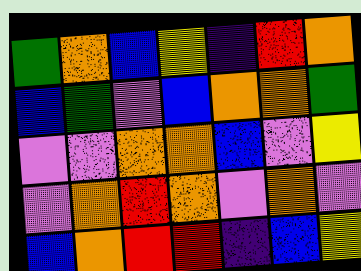[["green", "orange", "blue", "yellow", "indigo", "red", "orange"], ["blue", "green", "violet", "blue", "orange", "orange", "green"], ["violet", "violet", "orange", "orange", "blue", "violet", "yellow"], ["violet", "orange", "red", "orange", "violet", "orange", "violet"], ["blue", "orange", "red", "red", "indigo", "blue", "yellow"]]